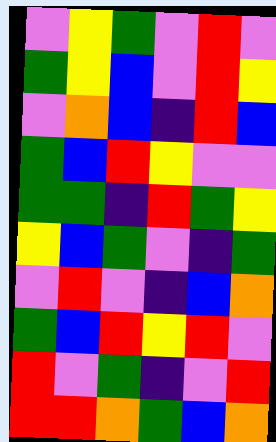[["violet", "yellow", "green", "violet", "red", "violet"], ["green", "yellow", "blue", "violet", "red", "yellow"], ["violet", "orange", "blue", "indigo", "red", "blue"], ["green", "blue", "red", "yellow", "violet", "violet"], ["green", "green", "indigo", "red", "green", "yellow"], ["yellow", "blue", "green", "violet", "indigo", "green"], ["violet", "red", "violet", "indigo", "blue", "orange"], ["green", "blue", "red", "yellow", "red", "violet"], ["red", "violet", "green", "indigo", "violet", "red"], ["red", "red", "orange", "green", "blue", "orange"]]